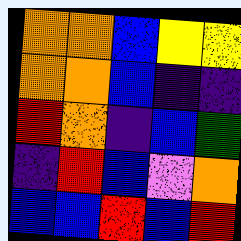[["orange", "orange", "blue", "yellow", "yellow"], ["orange", "orange", "blue", "indigo", "indigo"], ["red", "orange", "indigo", "blue", "green"], ["indigo", "red", "blue", "violet", "orange"], ["blue", "blue", "red", "blue", "red"]]